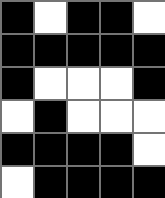[["black", "white", "black", "black", "white"], ["black", "black", "black", "black", "black"], ["black", "white", "white", "white", "black"], ["white", "black", "white", "white", "white"], ["black", "black", "black", "black", "white"], ["white", "black", "black", "black", "black"]]